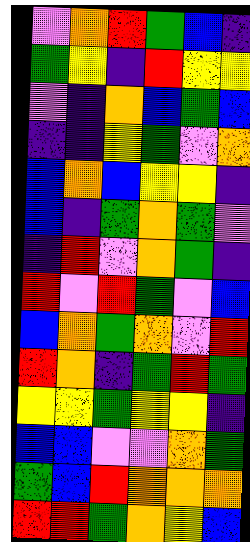[["violet", "orange", "red", "green", "blue", "indigo"], ["green", "yellow", "indigo", "red", "yellow", "yellow"], ["violet", "indigo", "orange", "blue", "green", "blue"], ["indigo", "indigo", "yellow", "green", "violet", "orange"], ["blue", "orange", "blue", "yellow", "yellow", "indigo"], ["blue", "indigo", "green", "orange", "green", "violet"], ["indigo", "red", "violet", "orange", "green", "indigo"], ["red", "violet", "red", "green", "violet", "blue"], ["blue", "orange", "green", "orange", "violet", "red"], ["red", "orange", "indigo", "green", "red", "green"], ["yellow", "yellow", "green", "yellow", "yellow", "indigo"], ["blue", "blue", "violet", "violet", "orange", "green"], ["green", "blue", "red", "orange", "orange", "orange"], ["red", "red", "green", "orange", "yellow", "blue"]]